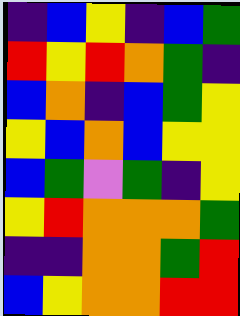[["indigo", "blue", "yellow", "indigo", "blue", "green"], ["red", "yellow", "red", "orange", "green", "indigo"], ["blue", "orange", "indigo", "blue", "green", "yellow"], ["yellow", "blue", "orange", "blue", "yellow", "yellow"], ["blue", "green", "violet", "green", "indigo", "yellow"], ["yellow", "red", "orange", "orange", "orange", "green"], ["indigo", "indigo", "orange", "orange", "green", "red"], ["blue", "yellow", "orange", "orange", "red", "red"]]